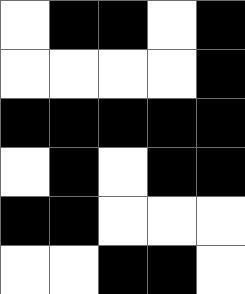[["white", "black", "black", "white", "black"], ["white", "white", "white", "white", "black"], ["black", "black", "black", "black", "black"], ["white", "black", "white", "black", "black"], ["black", "black", "white", "white", "white"], ["white", "white", "black", "black", "white"]]